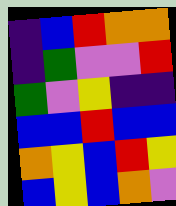[["indigo", "blue", "red", "orange", "orange"], ["indigo", "green", "violet", "violet", "red"], ["green", "violet", "yellow", "indigo", "indigo"], ["blue", "blue", "red", "blue", "blue"], ["orange", "yellow", "blue", "red", "yellow"], ["blue", "yellow", "blue", "orange", "violet"]]